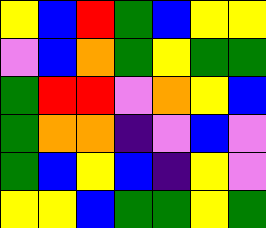[["yellow", "blue", "red", "green", "blue", "yellow", "yellow"], ["violet", "blue", "orange", "green", "yellow", "green", "green"], ["green", "red", "red", "violet", "orange", "yellow", "blue"], ["green", "orange", "orange", "indigo", "violet", "blue", "violet"], ["green", "blue", "yellow", "blue", "indigo", "yellow", "violet"], ["yellow", "yellow", "blue", "green", "green", "yellow", "green"]]